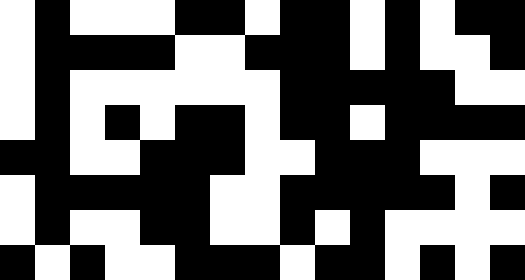[["white", "black", "white", "white", "white", "black", "black", "white", "black", "black", "white", "black", "white", "black", "black"], ["white", "black", "black", "black", "black", "white", "white", "black", "black", "black", "white", "black", "white", "white", "black"], ["white", "black", "white", "white", "white", "white", "white", "white", "black", "black", "black", "black", "black", "white", "white"], ["white", "black", "white", "black", "white", "black", "black", "white", "black", "black", "white", "black", "black", "black", "black"], ["black", "black", "white", "white", "black", "black", "black", "white", "white", "black", "black", "black", "white", "white", "white"], ["white", "black", "black", "black", "black", "black", "white", "white", "black", "black", "black", "black", "black", "white", "black"], ["white", "black", "white", "white", "black", "black", "white", "white", "black", "white", "black", "white", "white", "white", "white"], ["black", "white", "black", "white", "white", "black", "black", "black", "white", "black", "black", "white", "black", "white", "black"]]